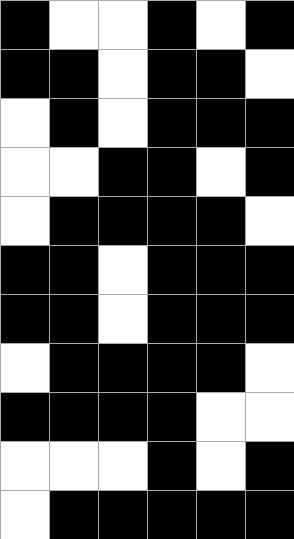[["black", "white", "white", "black", "white", "black"], ["black", "black", "white", "black", "black", "white"], ["white", "black", "white", "black", "black", "black"], ["white", "white", "black", "black", "white", "black"], ["white", "black", "black", "black", "black", "white"], ["black", "black", "white", "black", "black", "black"], ["black", "black", "white", "black", "black", "black"], ["white", "black", "black", "black", "black", "white"], ["black", "black", "black", "black", "white", "white"], ["white", "white", "white", "black", "white", "black"], ["white", "black", "black", "black", "black", "black"]]